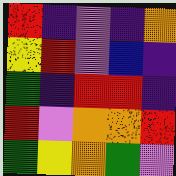[["red", "indigo", "violet", "indigo", "orange"], ["yellow", "red", "violet", "blue", "indigo"], ["green", "indigo", "red", "red", "indigo"], ["red", "violet", "orange", "orange", "red"], ["green", "yellow", "orange", "green", "violet"]]